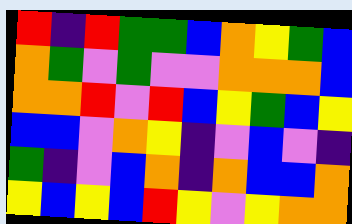[["red", "indigo", "red", "green", "green", "blue", "orange", "yellow", "green", "blue"], ["orange", "green", "violet", "green", "violet", "violet", "orange", "orange", "orange", "blue"], ["orange", "orange", "red", "violet", "red", "blue", "yellow", "green", "blue", "yellow"], ["blue", "blue", "violet", "orange", "yellow", "indigo", "violet", "blue", "violet", "indigo"], ["green", "indigo", "violet", "blue", "orange", "indigo", "orange", "blue", "blue", "orange"], ["yellow", "blue", "yellow", "blue", "red", "yellow", "violet", "yellow", "orange", "orange"]]